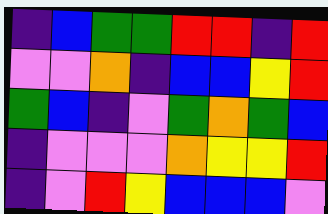[["indigo", "blue", "green", "green", "red", "red", "indigo", "red"], ["violet", "violet", "orange", "indigo", "blue", "blue", "yellow", "red"], ["green", "blue", "indigo", "violet", "green", "orange", "green", "blue"], ["indigo", "violet", "violet", "violet", "orange", "yellow", "yellow", "red"], ["indigo", "violet", "red", "yellow", "blue", "blue", "blue", "violet"]]